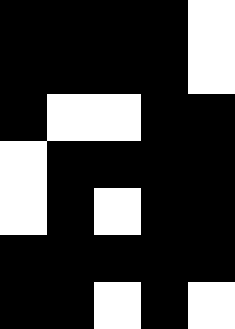[["black", "black", "black", "black", "white"], ["black", "black", "black", "black", "white"], ["black", "white", "white", "black", "black"], ["white", "black", "black", "black", "black"], ["white", "black", "white", "black", "black"], ["black", "black", "black", "black", "black"], ["black", "black", "white", "black", "white"]]